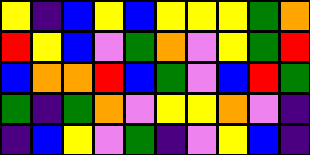[["yellow", "indigo", "blue", "yellow", "blue", "yellow", "yellow", "yellow", "green", "orange"], ["red", "yellow", "blue", "violet", "green", "orange", "violet", "yellow", "green", "red"], ["blue", "orange", "orange", "red", "blue", "green", "violet", "blue", "red", "green"], ["green", "indigo", "green", "orange", "violet", "yellow", "yellow", "orange", "violet", "indigo"], ["indigo", "blue", "yellow", "violet", "green", "indigo", "violet", "yellow", "blue", "indigo"]]